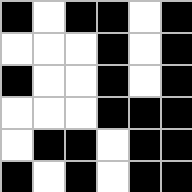[["black", "white", "black", "black", "white", "black"], ["white", "white", "white", "black", "white", "black"], ["black", "white", "white", "black", "white", "black"], ["white", "white", "white", "black", "black", "black"], ["white", "black", "black", "white", "black", "black"], ["black", "white", "black", "white", "black", "black"]]